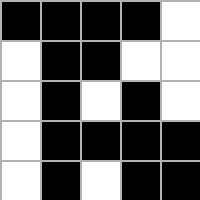[["black", "black", "black", "black", "white"], ["white", "black", "black", "white", "white"], ["white", "black", "white", "black", "white"], ["white", "black", "black", "black", "black"], ["white", "black", "white", "black", "black"]]